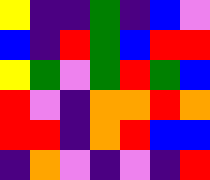[["yellow", "indigo", "indigo", "green", "indigo", "blue", "violet"], ["blue", "indigo", "red", "green", "blue", "red", "red"], ["yellow", "green", "violet", "green", "red", "green", "blue"], ["red", "violet", "indigo", "orange", "orange", "red", "orange"], ["red", "red", "indigo", "orange", "red", "blue", "blue"], ["indigo", "orange", "violet", "indigo", "violet", "indigo", "red"]]